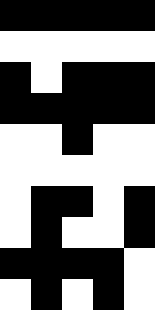[["black", "black", "black", "black", "black"], ["white", "white", "white", "white", "white"], ["black", "white", "black", "black", "black"], ["black", "black", "black", "black", "black"], ["white", "white", "black", "white", "white"], ["white", "white", "white", "white", "white"], ["white", "black", "black", "white", "black"], ["white", "black", "white", "white", "black"], ["black", "black", "black", "black", "white"], ["white", "black", "white", "black", "white"]]